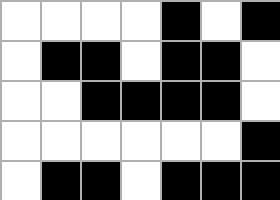[["white", "white", "white", "white", "black", "white", "black"], ["white", "black", "black", "white", "black", "black", "white"], ["white", "white", "black", "black", "black", "black", "white"], ["white", "white", "white", "white", "white", "white", "black"], ["white", "black", "black", "white", "black", "black", "black"]]